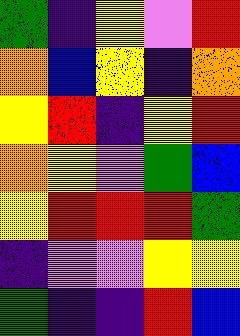[["green", "indigo", "yellow", "violet", "red"], ["orange", "blue", "yellow", "indigo", "orange"], ["yellow", "red", "indigo", "yellow", "red"], ["orange", "yellow", "violet", "green", "blue"], ["yellow", "red", "red", "red", "green"], ["indigo", "violet", "violet", "yellow", "yellow"], ["green", "indigo", "indigo", "red", "blue"]]